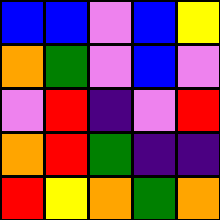[["blue", "blue", "violet", "blue", "yellow"], ["orange", "green", "violet", "blue", "violet"], ["violet", "red", "indigo", "violet", "red"], ["orange", "red", "green", "indigo", "indigo"], ["red", "yellow", "orange", "green", "orange"]]